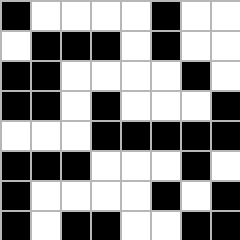[["black", "white", "white", "white", "white", "black", "white", "white"], ["white", "black", "black", "black", "white", "black", "white", "white"], ["black", "black", "white", "white", "white", "white", "black", "white"], ["black", "black", "white", "black", "white", "white", "white", "black"], ["white", "white", "white", "black", "black", "black", "black", "black"], ["black", "black", "black", "white", "white", "white", "black", "white"], ["black", "white", "white", "white", "white", "black", "white", "black"], ["black", "white", "black", "black", "white", "white", "black", "black"]]